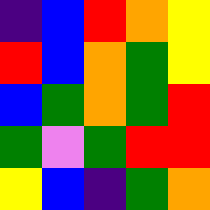[["indigo", "blue", "red", "orange", "yellow"], ["red", "blue", "orange", "green", "yellow"], ["blue", "green", "orange", "green", "red"], ["green", "violet", "green", "red", "red"], ["yellow", "blue", "indigo", "green", "orange"]]